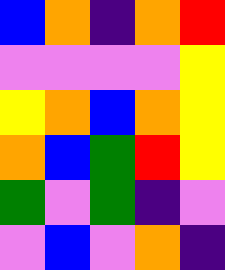[["blue", "orange", "indigo", "orange", "red"], ["violet", "violet", "violet", "violet", "yellow"], ["yellow", "orange", "blue", "orange", "yellow"], ["orange", "blue", "green", "red", "yellow"], ["green", "violet", "green", "indigo", "violet"], ["violet", "blue", "violet", "orange", "indigo"]]